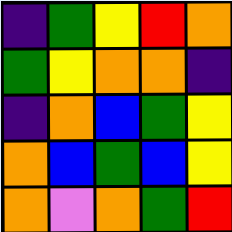[["indigo", "green", "yellow", "red", "orange"], ["green", "yellow", "orange", "orange", "indigo"], ["indigo", "orange", "blue", "green", "yellow"], ["orange", "blue", "green", "blue", "yellow"], ["orange", "violet", "orange", "green", "red"]]